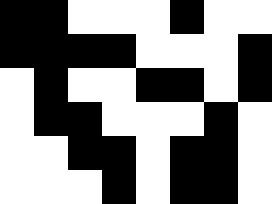[["black", "black", "white", "white", "white", "black", "white", "white"], ["black", "black", "black", "black", "white", "white", "white", "black"], ["white", "black", "white", "white", "black", "black", "white", "black"], ["white", "black", "black", "white", "white", "white", "black", "white"], ["white", "white", "black", "black", "white", "black", "black", "white"], ["white", "white", "white", "black", "white", "black", "black", "white"]]